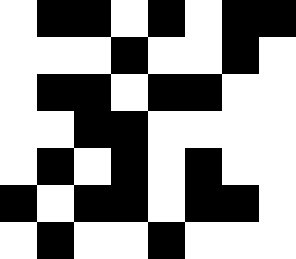[["white", "black", "black", "white", "black", "white", "black", "black"], ["white", "white", "white", "black", "white", "white", "black", "white"], ["white", "black", "black", "white", "black", "black", "white", "white"], ["white", "white", "black", "black", "white", "white", "white", "white"], ["white", "black", "white", "black", "white", "black", "white", "white"], ["black", "white", "black", "black", "white", "black", "black", "white"], ["white", "black", "white", "white", "black", "white", "white", "white"]]